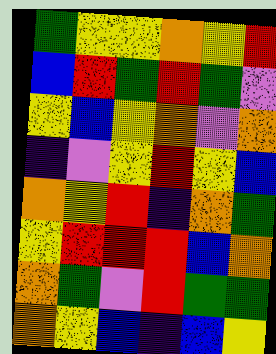[["green", "yellow", "yellow", "orange", "yellow", "red"], ["blue", "red", "green", "red", "green", "violet"], ["yellow", "blue", "yellow", "orange", "violet", "orange"], ["indigo", "violet", "yellow", "red", "yellow", "blue"], ["orange", "yellow", "red", "indigo", "orange", "green"], ["yellow", "red", "red", "red", "blue", "orange"], ["orange", "green", "violet", "red", "green", "green"], ["orange", "yellow", "blue", "indigo", "blue", "yellow"]]